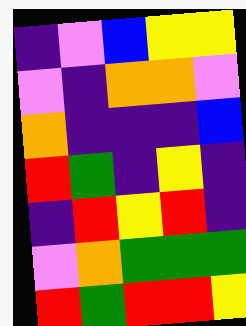[["indigo", "violet", "blue", "yellow", "yellow"], ["violet", "indigo", "orange", "orange", "violet"], ["orange", "indigo", "indigo", "indigo", "blue"], ["red", "green", "indigo", "yellow", "indigo"], ["indigo", "red", "yellow", "red", "indigo"], ["violet", "orange", "green", "green", "green"], ["red", "green", "red", "red", "yellow"]]